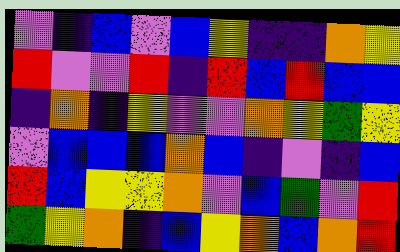[["violet", "indigo", "blue", "violet", "blue", "yellow", "indigo", "indigo", "orange", "yellow"], ["red", "violet", "violet", "red", "indigo", "red", "blue", "red", "blue", "blue"], ["indigo", "orange", "indigo", "yellow", "violet", "violet", "orange", "yellow", "green", "yellow"], ["violet", "blue", "blue", "blue", "orange", "blue", "indigo", "violet", "indigo", "blue"], ["red", "blue", "yellow", "yellow", "orange", "violet", "blue", "green", "violet", "red"], ["green", "yellow", "orange", "indigo", "blue", "yellow", "orange", "blue", "orange", "red"]]